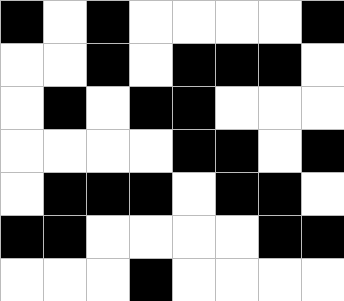[["black", "white", "black", "white", "white", "white", "white", "black"], ["white", "white", "black", "white", "black", "black", "black", "white"], ["white", "black", "white", "black", "black", "white", "white", "white"], ["white", "white", "white", "white", "black", "black", "white", "black"], ["white", "black", "black", "black", "white", "black", "black", "white"], ["black", "black", "white", "white", "white", "white", "black", "black"], ["white", "white", "white", "black", "white", "white", "white", "white"]]